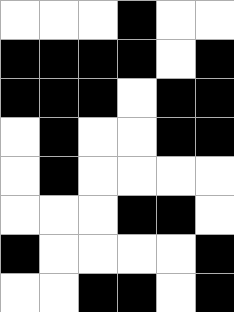[["white", "white", "white", "black", "white", "white"], ["black", "black", "black", "black", "white", "black"], ["black", "black", "black", "white", "black", "black"], ["white", "black", "white", "white", "black", "black"], ["white", "black", "white", "white", "white", "white"], ["white", "white", "white", "black", "black", "white"], ["black", "white", "white", "white", "white", "black"], ["white", "white", "black", "black", "white", "black"]]